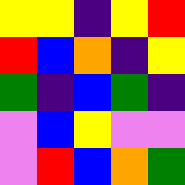[["yellow", "yellow", "indigo", "yellow", "red"], ["red", "blue", "orange", "indigo", "yellow"], ["green", "indigo", "blue", "green", "indigo"], ["violet", "blue", "yellow", "violet", "violet"], ["violet", "red", "blue", "orange", "green"]]